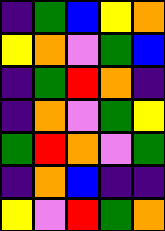[["indigo", "green", "blue", "yellow", "orange"], ["yellow", "orange", "violet", "green", "blue"], ["indigo", "green", "red", "orange", "indigo"], ["indigo", "orange", "violet", "green", "yellow"], ["green", "red", "orange", "violet", "green"], ["indigo", "orange", "blue", "indigo", "indigo"], ["yellow", "violet", "red", "green", "orange"]]